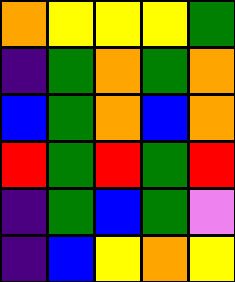[["orange", "yellow", "yellow", "yellow", "green"], ["indigo", "green", "orange", "green", "orange"], ["blue", "green", "orange", "blue", "orange"], ["red", "green", "red", "green", "red"], ["indigo", "green", "blue", "green", "violet"], ["indigo", "blue", "yellow", "orange", "yellow"]]